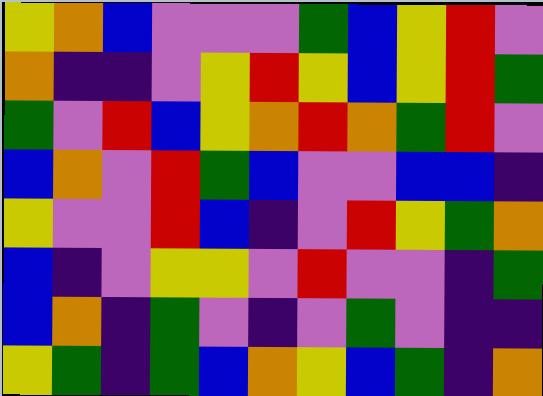[["yellow", "orange", "blue", "violet", "violet", "violet", "green", "blue", "yellow", "red", "violet"], ["orange", "indigo", "indigo", "violet", "yellow", "red", "yellow", "blue", "yellow", "red", "green"], ["green", "violet", "red", "blue", "yellow", "orange", "red", "orange", "green", "red", "violet"], ["blue", "orange", "violet", "red", "green", "blue", "violet", "violet", "blue", "blue", "indigo"], ["yellow", "violet", "violet", "red", "blue", "indigo", "violet", "red", "yellow", "green", "orange"], ["blue", "indigo", "violet", "yellow", "yellow", "violet", "red", "violet", "violet", "indigo", "green"], ["blue", "orange", "indigo", "green", "violet", "indigo", "violet", "green", "violet", "indigo", "indigo"], ["yellow", "green", "indigo", "green", "blue", "orange", "yellow", "blue", "green", "indigo", "orange"]]